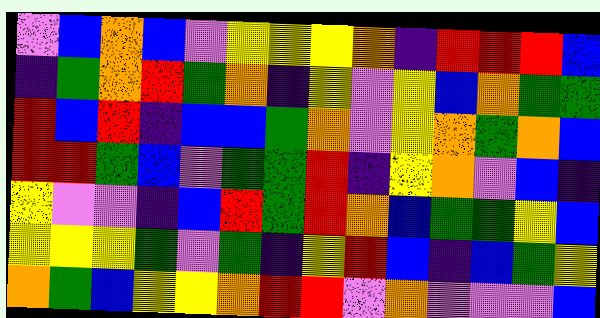[["violet", "blue", "orange", "blue", "violet", "yellow", "yellow", "yellow", "orange", "indigo", "red", "red", "red", "blue"], ["indigo", "green", "orange", "red", "green", "orange", "indigo", "yellow", "violet", "yellow", "blue", "orange", "green", "green"], ["red", "blue", "red", "indigo", "blue", "blue", "green", "orange", "violet", "yellow", "orange", "green", "orange", "blue"], ["red", "red", "green", "blue", "violet", "green", "green", "red", "indigo", "yellow", "orange", "violet", "blue", "indigo"], ["yellow", "violet", "violet", "indigo", "blue", "red", "green", "red", "orange", "blue", "green", "green", "yellow", "blue"], ["yellow", "yellow", "yellow", "green", "violet", "green", "indigo", "yellow", "red", "blue", "indigo", "blue", "green", "yellow"], ["orange", "green", "blue", "yellow", "yellow", "orange", "red", "red", "violet", "orange", "violet", "violet", "violet", "blue"]]